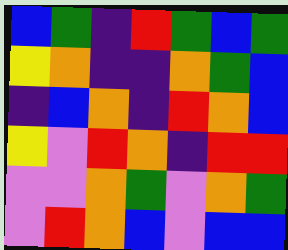[["blue", "green", "indigo", "red", "green", "blue", "green"], ["yellow", "orange", "indigo", "indigo", "orange", "green", "blue"], ["indigo", "blue", "orange", "indigo", "red", "orange", "blue"], ["yellow", "violet", "red", "orange", "indigo", "red", "red"], ["violet", "violet", "orange", "green", "violet", "orange", "green"], ["violet", "red", "orange", "blue", "violet", "blue", "blue"]]